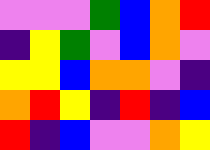[["violet", "violet", "violet", "green", "blue", "orange", "red"], ["indigo", "yellow", "green", "violet", "blue", "orange", "violet"], ["yellow", "yellow", "blue", "orange", "orange", "violet", "indigo"], ["orange", "red", "yellow", "indigo", "red", "indigo", "blue"], ["red", "indigo", "blue", "violet", "violet", "orange", "yellow"]]